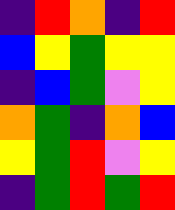[["indigo", "red", "orange", "indigo", "red"], ["blue", "yellow", "green", "yellow", "yellow"], ["indigo", "blue", "green", "violet", "yellow"], ["orange", "green", "indigo", "orange", "blue"], ["yellow", "green", "red", "violet", "yellow"], ["indigo", "green", "red", "green", "red"]]